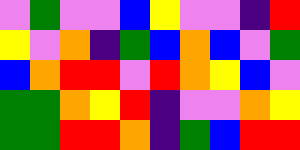[["violet", "green", "violet", "violet", "blue", "yellow", "violet", "violet", "indigo", "red"], ["yellow", "violet", "orange", "indigo", "green", "blue", "orange", "blue", "violet", "green"], ["blue", "orange", "red", "red", "violet", "red", "orange", "yellow", "blue", "violet"], ["green", "green", "orange", "yellow", "red", "indigo", "violet", "violet", "orange", "yellow"], ["green", "green", "red", "red", "orange", "indigo", "green", "blue", "red", "red"]]